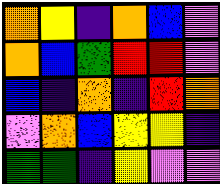[["orange", "yellow", "indigo", "orange", "blue", "violet"], ["orange", "blue", "green", "red", "red", "violet"], ["blue", "indigo", "orange", "indigo", "red", "orange"], ["violet", "orange", "blue", "yellow", "yellow", "indigo"], ["green", "green", "indigo", "yellow", "violet", "violet"]]